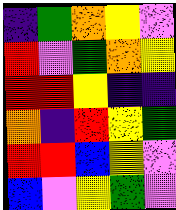[["indigo", "green", "orange", "yellow", "violet"], ["red", "violet", "green", "orange", "yellow"], ["red", "red", "yellow", "indigo", "indigo"], ["orange", "indigo", "red", "yellow", "green"], ["red", "red", "blue", "yellow", "violet"], ["blue", "violet", "yellow", "green", "violet"]]